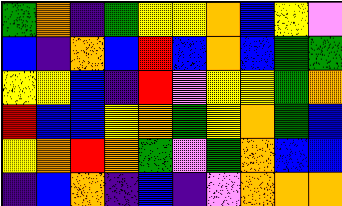[["green", "orange", "indigo", "green", "yellow", "yellow", "orange", "blue", "yellow", "violet"], ["blue", "indigo", "orange", "blue", "red", "blue", "orange", "blue", "green", "green"], ["yellow", "yellow", "blue", "indigo", "red", "violet", "yellow", "yellow", "green", "orange"], ["red", "blue", "blue", "yellow", "orange", "green", "yellow", "orange", "green", "blue"], ["yellow", "orange", "red", "orange", "green", "violet", "green", "orange", "blue", "blue"], ["indigo", "blue", "orange", "indigo", "blue", "indigo", "violet", "orange", "orange", "orange"]]